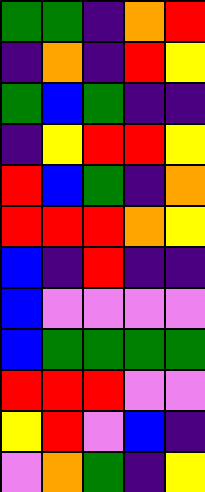[["green", "green", "indigo", "orange", "red"], ["indigo", "orange", "indigo", "red", "yellow"], ["green", "blue", "green", "indigo", "indigo"], ["indigo", "yellow", "red", "red", "yellow"], ["red", "blue", "green", "indigo", "orange"], ["red", "red", "red", "orange", "yellow"], ["blue", "indigo", "red", "indigo", "indigo"], ["blue", "violet", "violet", "violet", "violet"], ["blue", "green", "green", "green", "green"], ["red", "red", "red", "violet", "violet"], ["yellow", "red", "violet", "blue", "indigo"], ["violet", "orange", "green", "indigo", "yellow"]]